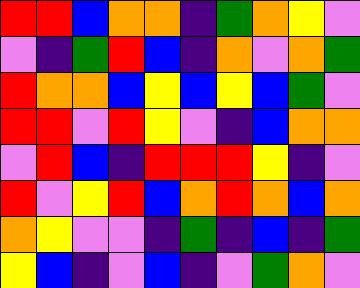[["red", "red", "blue", "orange", "orange", "indigo", "green", "orange", "yellow", "violet"], ["violet", "indigo", "green", "red", "blue", "indigo", "orange", "violet", "orange", "green"], ["red", "orange", "orange", "blue", "yellow", "blue", "yellow", "blue", "green", "violet"], ["red", "red", "violet", "red", "yellow", "violet", "indigo", "blue", "orange", "orange"], ["violet", "red", "blue", "indigo", "red", "red", "red", "yellow", "indigo", "violet"], ["red", "violet", "yellow", "red", "blue", "orange", "red", "orange", "blue", "orange"], ["orange", "yellow", "violet", "violet", "indigo", "green", "indigo", "blue", "indigo", "green"], ["yellow", "blue", "indigo", "violet", "blue", "indigo", "violet", "green", "orange", "violet"]]